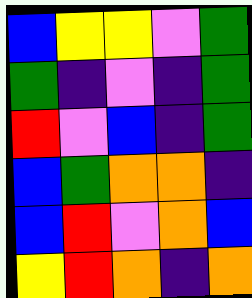[["blue", "yellow", "yellow", "violet", "green"], ["green", "indigo", "violet", "indigo", "green"], ["red", "violet", "blue", "indigo", "green"], ["blue", "green", "orange", "orange", "indigo"], ["blue", "red", "violet", "orange", "blue"], ["yellow", "red", "orange", "indigo", "orange"]]